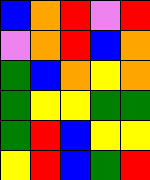[["blue", "orange", "red", "violet", "red"], ["violet", "orange", "red", "blue", "orange"], ["green", "blue", "orange", "yellow", "orange"], ["green", "yellow", "yellow", "green", "green"], ["green", "red", "blue", "yellow", "yellow"], ["yellow", "red", "blue", "green", "red"]]